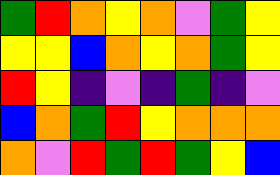[["green", "red", "orange", "yellow", "orange", "violet", "green", "yellow"], ["yellow", "yellow", "blue", "orange", "yellow", "orange", "green", "yellow"], ["red", "yellow", "indigo", "violet", "indigo", "green", "indigo", "violet"], ["blue", "orange", "green", "red", "yellow", "orange", "orange", "orange"], ["orange", "violet", "red", "green", "red", "green", "yellow", "blue"]]